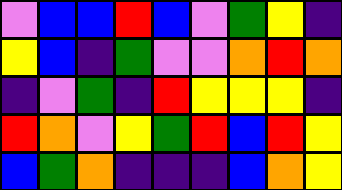[["violet", "blue", "blue", "red", "blue", "violet", "green", "yellow", "indigo"], ["yellow", "blue", "indigo", "green", "violet", "violet", "orange", "red", "orange"], ["indigo", "violet", "green", "indigo", "red", "yellow", "yellow", "yellow", "indigo"], ["red", "orange", "violet", "yellow", "green", "red", "blue", "red", "yellow"], ["blue", "green", "orange", "indigo", "indigo", "indigo", "blue", "orange", "yellow"]]